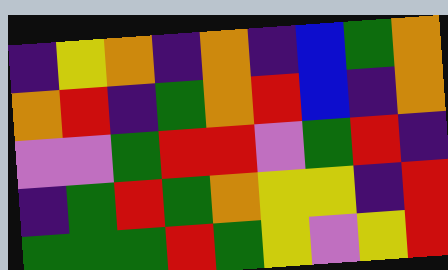[["indigo", "yellow", "orange", "indigo", "orange", "indigo", "blue", "green", "orange"], ["orange", "red", "indigo", "green", "orange", "red", "blue", "indigo", "orange"], ["violet", "violet", "green", "red", "red", "violet", "green", "red", "indigo"], ["indigo", "green", "red", "green", "orange", "yellow", "yellow", "indigo", "red"], ["green", "green", "green", "red", "green", "yellow", "violet", "yellow", "red"]]